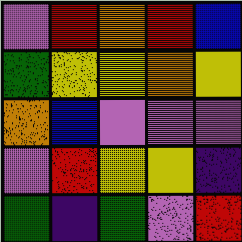[["violet", "red", "orange", "red", "blue"], ["green", "yellow", "yellow", "orange", "yellow"], ["orange", "blue", "violet", "violet", "violet"], ["violet", "red", "yellow", "yellow", "indigo"], ["green", "indigo", "green", "violet", "red"]]